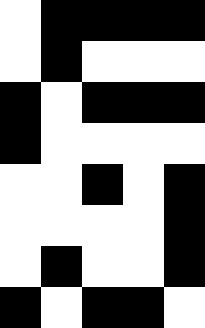[["white", "black", "black", "black", "black"], ["white", "black", "white", "white", "white"], ["black", "white", "black", "black", "black"], ["black", "white", "white", "white", "white"], ["white", "white", "black", "white", "black"], ["white", "white", "white", "white", "black"], ["white", "black", "white", "white", "black"], ["black", "white", "black", "black", "white"]]